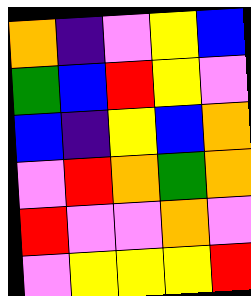[["orange", "indigo", "violet", "yellow", "blue"], ["green", "blue", "red", "yellow", "violet"], ["blue", "indigo", "yellow", "blue", "orange"], ["violet", "red", "orange", "green", "orange"], ["red", "violet", "violet", "orange", "violet"], ["violet", "yellow", "yellow", "yellow", "red"]]